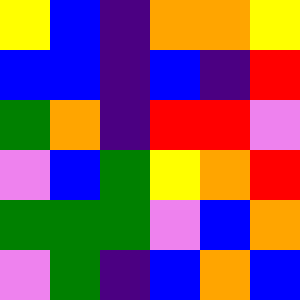[["yellow", "blue", "indigo", "orange", "orange", "yellow"], ["blue", "blue", "indigo", "blue", "indigo", "red"], ["green", "orange", "indigo", "red", "red", "violet"], ["violet", "blue", "green", "yellow", "orange", "red"], ["green", "green", "green", "violet", "blue", "orange"], ["violet", "green", "indigo", "blue", "orange", "blue"]]